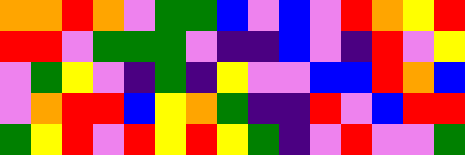[["orange", "orange", "red", "orange", "violet", "green", "green", "blue", "violet", "blue", "violet", "red", "orange", "yellow", "red"], ["red", "red", "violet", "green", "green", "green", "violet", "indigo", "indigo", "blue", "violet", "indigo", "red", "violet", "yellow"], ["violet", "green", "yellow", "violet", "indigo", "green", "indigo", "yellow", "violet", "violet", "blue", "blue", "red", "orange", "blue"], ["violet", "orange", "red", "red", "blue", "yellow", "orange", "green", "indigo", "indigo", "red", "violet", "blue", "red", "red"], ["green", "yellow", "red", "violet", "red", "yellow", "red", "yellow", "green", "indigo", "violet", "red", "violet", "violet", "green"]]